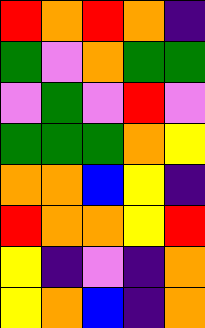[["red", "orange", "red", "orange", "indigo"], ["green", "violet", "orange", "green", "green"], ["violet", "green", "violet", "red", "violet"], ["green", "green", "green", "orange", "yellow"], ["orange", "orange", "blue", "yellow", "indigo"], ["red", "orange", "orange", "yellow", "red"], ["yellow", "indigo", "violet", "indigo", "orange"], ["yellow", "orange", "blue", "indigo", "orange"]]